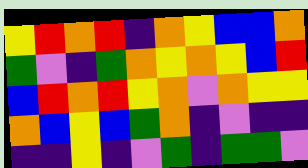[["yellow", "red", "orange", "red", "indigo", "orange", "yellow", "blue", "blue", "orange"], ["green", "violet", "indigo", "green", "orange", "yellow", "orange", "yellow", "blue", "red"], ["blue", "red", "orange", "red", "yellow", "orange", "violet", "orange", "yellow", "yellow"], ["orange", "blue", "yellow", "blue", "green", "orange", "indigo", "violet", "indigo", "indigo"], ["indigo", "indigo", "yellow", "indigo", "violet", "green", "indigo", "green", "green", "violet"]]